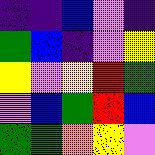[["indigo", "indigo", "blue", "violet", "indigo"], ["green", "blue", "indigo", "violet", "yellow"], ["yellow", "violet", "yellow", "red", "green"], ["violet", "blue", "green", "red", "blue"], ["green", "green", "orange", "yellow", "violet"]]